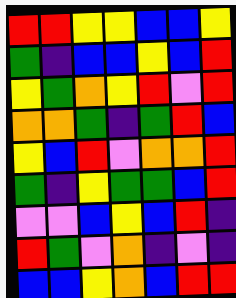[["red", "red", "yellow", "yellow", "blue", "blue", "yellow"], ["green", "indigo", "blue", "blue", "yellow", "blue", "red"], ["yellow", "green", "orange", "yellow", "red", "violet", "red"], ["orange", "orange", "green", "indigo", "green", "red", "blue"], ["yellow", "blue", "red", "violet", "orange", "orange", "red"], ["green", "indigo", "yellow", "green", "green", "blue", "red"], ["violet", "violet", "blue", "yellow", "blue", "red", "indigo"], ["red", "green", "violet", "orange", "indigo", "violet", "indigo"], ["blue", "blue", "yellow", "orange", "blue", "red", "red"]]